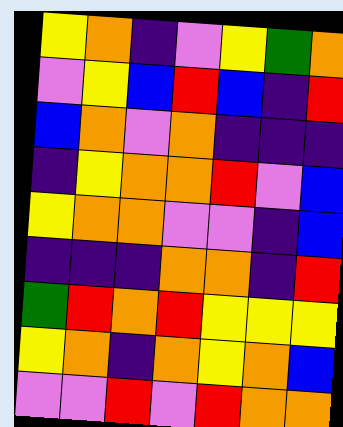[["yellow", "orange", "indigo", "violet", "yellow", "green", "orange"], ["violet", "yellow", "blue", "red", "blue", "indigo", "red"], ["blue", "orange", "violet", "orange", "indigo", "indigo", "indigo"], ["indigo", "yellow", "orange", "orange", "red", "violet", "blue"], ["yellow", "orange", "orange", "violet", "violet", "indigo", "blue"], ["indigo", "indigo", "indigo", "orange", "orange", "indigo", "red"], ["green", "red", "orange", "red", "yellow", "yellow", "yellow"], ["yellow", "orange", "indigo", "orange", "yellow", "orange", "blue"], ["violet", "violet", "red", "violet", "red", "orange", "orange"]]